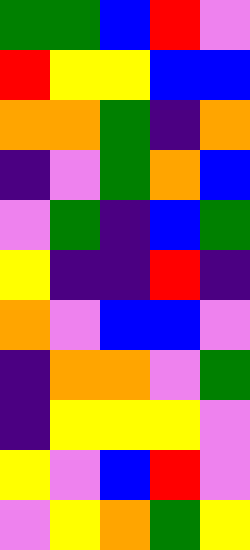[["green", "green", "blue", "red", "violet"], ["red", "yellow", "yellow", "blue", "blue"], ["orange", "orange", "green", "indigo", "orange"], ["indigo", "violet", "green", "orange", "blue"], ["violet", "green", "indigo", "blue", "green"], ["yellow", "indigo", "indigo", "red", "indigo"], ["orange", "violet", "blue", "blue", "violet"], ["indigo", "orange", "orange", "violet", "green"], ["indigo", "yellow", "yellow", "yellow", "violet"], ["yellow", "violet", "blue", "red", "violet"], ["violet", "yellow", "orange", "green", "yellow"]]